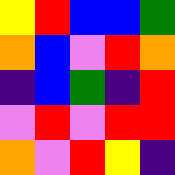[["yellow", "red", "blue", "blue", "green"], ["orange", "blue", "violet", "red", "orange"], ["indigo", "blue", "green", "indigo", "red"], ["violet", "red", "violet", "red", "red"], ["orange", "violet", "red", "yellow", "indigo"]]